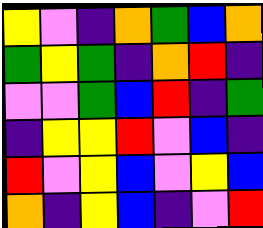[["yellow", "violet", "indigo", "orange", "green", "blue", "orange"], ["green", "yellow", "green", "indigo", "orange", "red", "indigo"], ["violet", "violet", "green", "blue", "red", "indigo", "green"], ["indigo", "yellow", "yellow", "red", "violet", "blue", "indigo"], ["red", "violet", "yellow", "blue", "violet", "yellow", "blue"], ["orange", "indigo", "yellow", "blue", "indigo", "violet", "red"]]